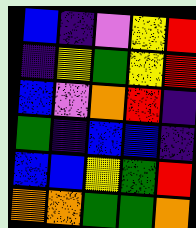[["blue", "indigo", "violet", "yellow", "red"], ["indigo", "yellow", "green", "yellow", "red"], ["blue", "violet", "orange", "red", "indigo"], ["green", "indigo", "blue", "blue", "indigo"], ["blue", "blue", "yellow", "green", "red"], ["orange", "orange", "green", "green", "orange"]]